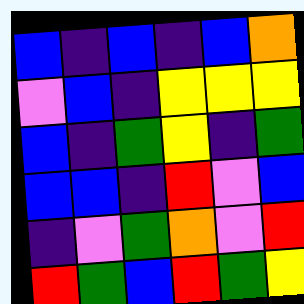[["blue", "indigo", "blue", "indigo", "blue", "orange"], ["violet", "blue", "indigo", "yellow", "yellow", "yellow"], ["blue", "indigo", "green", "yellow", "indigo", "green"], ["blue", "blue", "indigo", "red", "violet", "blue"], ["indigo", "violet", "green", "orange", "violet", "red"], ["red", "green", "blue", "red", "green", "yellow"]]